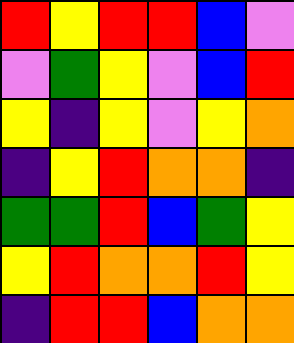[["red", "yellow", "red", "red", "blue", "violet"], ["violet", "green", "yellow", "violet", "blue", "red"], ["yellow", "indigo", "yellow", "violet", "yellow", "orange"], ["indigo", "yellow", "red", "orange", "orange", "indigo"], ["green", "green", "red", "blue", "green", "yellow"], ["yellow", "red", "orange", "orange", "red", "yellow"], ["indigo", "red", "red", "blue", "orange", "orange"]]